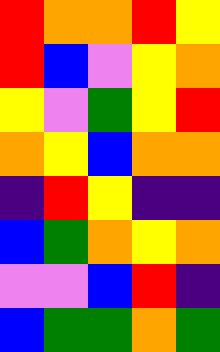[["red", "orange", "orange", "red", "yellow"], ["red", "blue", "violet", "yellow", "orange"], ["yellow", "violet", "green", "yellow", "red"], ["orange", "yellow", "blue", "orange", "orange"], ["indigo", "red", "yellow", "indigo", "indigo"], ["blue", "green", "orange", "yellow", "orange"], ["violet", "violet", "blue", "red", "indigo"], ["blue", "green", "green", "orange", "green"]]